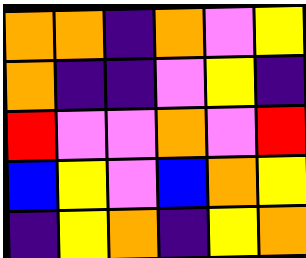[["orange", "orange", "indigo", "orange", "violet", "yellow"], ["orange", "indigo", "indigo", "violet", "yellow", "indigo"], ["red", "violet", "violet", "orange", "violet", "red"], ["blue", "yellow", "violet", "blue", "orange", "yellow"], ["indigo", "yellow", "orange", "indigo", "yellow", "orange"]]